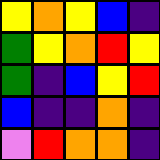[["yellow", "orange", "yellow", "blue", "indigo"], ["green", "yellow", "orange", "red", "yellow"], ["green", "indigo", "blue", "yellow", "red"], ["blue", "indigo", "indigo", "orange", "indigo"], ["violet", "red", "orange", "orange", "indigo"]]